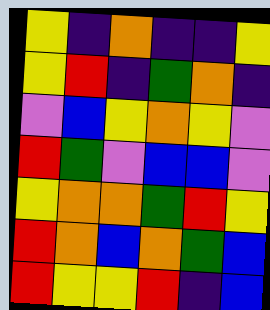[["yellow", "indigo", "orange", "indigo", "indigo", "yellow"], ["yellow", "red", "indigo", "green", "orange", "indigo"], ["violet", "blue", "yellow", "orange", "yellow", "violet"], ["red", "green", "violet", "blue", "blue", "violet"], ["yellow", "orange", "orange", "green", "red", "yellow"], ["red", "orange", "blue", "orange", "green", "blue"], ["red", "yellow", "yellow", "red", "indigo", "blue"]]